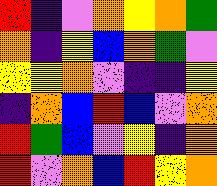[["red", "indigo", "violet", "orange", "yellow", "orange", "green"], ["orange", "indigo", "yellow", "blue", "orange", "green", "violet"], ["yellow", "yellow", "orange", "violet", "indigo", "indigo", "yellow"], ["indigo", "orange", "blue", "red", "blue", "violet", "orange"], ["red", "green", "blue", "violet", "yellow", "indigo", "orange"], ["red", "violet", "orange", "blue", "red", "yellow", "orange"]]